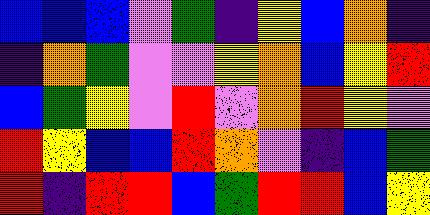[["blue", "blue", "blue", "violet", "green", "indigo", "yellow", "blue", "orange", "indigo"], ["indigo", "orange", "green", "violet", "violet", "yellow", "orange", "blue", "yellow", "red"], ["blue", "green", "yellow", "violet", "red", "violet", "orange", "red", "yellow", "violet"], ["red", "yellow", "blue", "blue", "red", "orange", "violet", "indigo", "blue", "green"], ["red", "indigo", "red", "red", "blue", "green", "red", "red", "blue", "yellow"]]